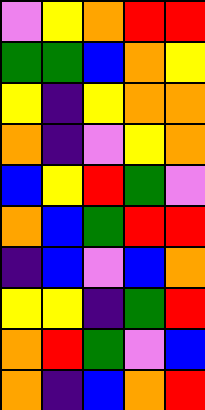[["violet", "yellow", "orange", "red", "red"], ["green", "green", "blue", "orange", "yellow"], ["yellow", "indigo", "yellow", "orange", "orange"], ["orange", "indigo", "violet", "yellow", "orange"], ["blue", "yellow", "red", "green", "violet"], ["orange", "blue", "green", "red", "red"], ["indigo", "blue", "violet", "blue", "orange"], ["yellow", "yellow", "indigo", "green", "red"], ["orange", "red", "green", "violet", "blue"], ["orange", "indigo", "blue", "orange", "red"]]